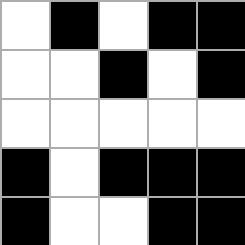[["white", "black", "white", "black", "black"], ["white", "white", "black", "white", "black"], ["white", "white", "white", "white", "white"], ["black", "white", "black", "black", "black"], ["black", "white", "white", "black", "black"]]